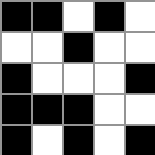[["black", "black", "white", "black", "white"], ["white", "white", "black", "white", "white"], ["black", "white", "white", "white", "black"], ["black", "black", "black", "white", "white"], ["black", "white", "black", "white", "black"]]